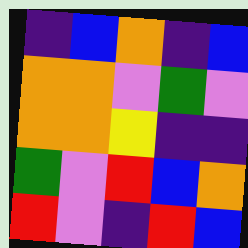[["indigo", "blue", "orange", "indigo", "blue"], ["orange", "orange", "violet", "green", "violet"], ["orange", "orange", "yellow", "indigo", "indigo"], ["green", "violet", "red", "blue", "orange"], ["red", "violet", "indigo", "red", "blue"]]